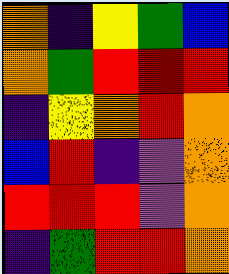[["orange", "indigo", "yellow", "green", "blue"], ["orange", "green", "red", "red", "red"], ["indigo", "yellow", "orange", "red", "orange"], ["blue", "red", "indigo", "violet", "orange"], ["red", "red", "red", "violet", "orange"], ["indigo", "green", "red", "red", "orange"]]